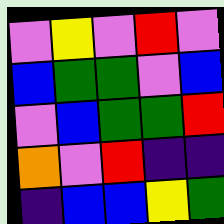[["violet", "yellow", "violet", "red", "violet"], ["blue", "green", "green", "violet", "blue"], ["violet", "blue", "green", "green", "red"], ["orange", "violet", "red", "indigo", "indigo"], ["indigo", "blue", "blue", "yellow", "green"]]